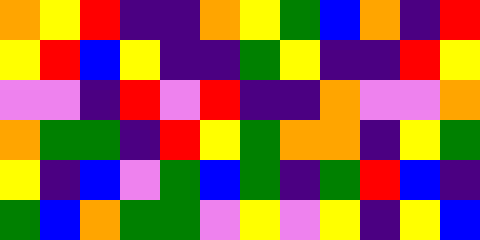[["orange", "yellow", "red", "indigo", "indigo", "orange", "yellow", "green", "blue", "orange", "indigo", "red"], ["yellow", "red", "blue", "yellow", "indigo", "indigo", "green", "yellow", "indigo", "indigo", "red", "yellow"], ["violet", "violet", "indigo", "red", "violet", "red", "indigo", "indigo", "orange", "violet", "violet", "orange"], ["orange", "green", "green", "indigo", "red", "yellow", "green", "orange", "orange", "indigo", "yellow", "green"], ["yellow", "indigo", "blue", "violet", "green", "blue", "green", "indigo", "green", "red", "blue", "indigo"], ["green", "blue", "orange", "green", "green", "violet", "yellow", "violet", "yellow", "indigo", "yellow", "blue"]]